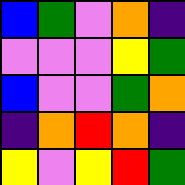[["blue", "green", "violet", "orange", "indigo"], ["violet", "violet", "violet", "yellow", "green"], ["blue", "violet", "violet", "green", "orange"], ["indigo", "orange", "red", "orange", "indigo"], ["yellow", "violet", "yellow", "red", "green"]]